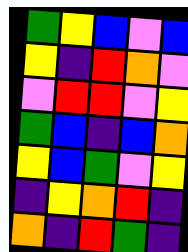[["green", "yellow", "blue", "violet", "blue"], ["yellow", "indigo", "red", "orange", "violet"], ["violet", "red", "red", "violet", "yellow"], ["green", "blue", "indigo", "blue", "orange"], ["yellow", "blue", "green", "violet", "yellow"], ["indigo", "yellow", "orange", "red", "indigo"], ["orange", "indigo", "red", "green", "indigo"]]